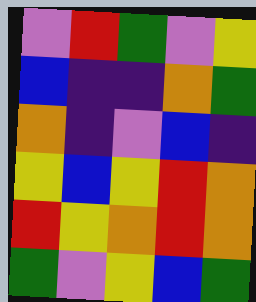[["violet", "red", "green", "violet", "yellow"], ["blue", "indigo", "indigo", "orange", "green"], ["orange", "indigo", "violet", "blue", "indigo"], ["yellow", "blue", "yellow", "red", "orange"], ["red", "yellow", "orange", "red", "orange"], ["green", "violet", "yellow", "blue", "green"]]